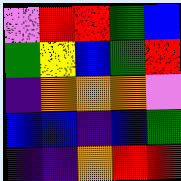[["violet", "red", "red", "green", "blue"], ["green", "yellow", "blue", "green", "red"], ["indigo", "orange", "orange", "orange", "violet"], ["blue", "blue", "indigo", "blue", "green"], ["indigo", "indigo", "orange", "red", "red"]]